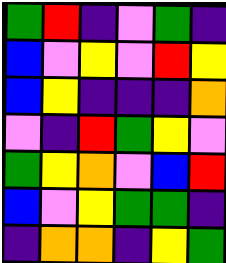[["green", "red", "indigo", "violet", "green", "indigo"], ["blue", "violet", "yellow", "violet", "red", "yellow"], ["blue", "yellow", "indigo", "indigo", "indigo", "orange"], ["violet", "indigo", "red", "green", "yellow", "violet"], ["green", "yellow", "orange", "violet", "blue", "red"], ["blue", "violet", "yellow", "green", "green", "indigo"], ["indigo", "orange", "orange", "indigo", "yellow", "green"]]